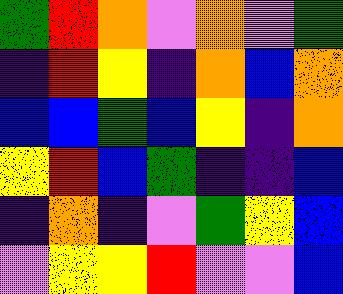[["green", "red", "orange", "violet", "orange", "violet", "green"], ["indigo", "red", "yellow", "indigo", "orange", "blue", "orange"], ["blue", "blue", "green", "blue", "yellow", "indigo", "orange"], ["yellow", "red", "blue", "green", "indigo", "indigo", "blue"], ["indigo", "orange", "indigo", "violet", "green", "yellow", "blue"], ["violet", "yellow", "yellow", "red", "violet", "violet", "blue"]]